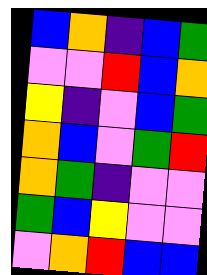[["blue", "orange", "indigo", "blue", "green"], ["violet", "violet", "red", "blue", "orange"], ["yellow", "indigo", "violet", "blue", "green"], ["orange", "blue", "violet", "green", "red"], ["orange", "green", "indigo", "violet", "violet"], ["green", "blue", "yellow", "violet", "violet"], ["violet", "orange", "red", "blue", "blue"]]